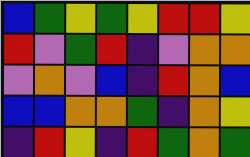[["blue", "green", "yellow", "green", "yellow", "red", "red", "yellow"], ["red", "violet", "green", "red", "indigo", "violet", "orange", "orange"], ["violet", "orange", "violet", "blue", "indigo", "red", "orange", "blue"], ["blue", "blue", "orange", "orange", "green", "indigo", "orange", "yellow"], ["indigo", "red", "yellow", "indigo", "red", "green", "orange", "green"]]